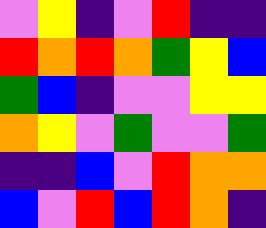[["violet", "yellow", "indigo", "violet", "red", "indigo", "indigo"], ["red", "orange", "red", "orange", "green", "yellow", "blue"], ["green", "blue", "indigo", "violet", "violet", "yellow", "yellow"], ["orange", "yellow", "violet", "green", "violet", "violet", "green"], ["indigo", "indigo", "blue", "violet", "red", "orange", "orange"], ["blue", "violet", "red", "blue", "red", "orange", "indigo"]]